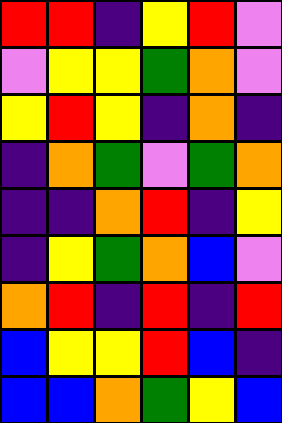[["red", "red", "indigo", "yellow", "red", "violet"], ["violet", "yellow", "yellow", "green", "orange", "violet"], ["yellow", "red", "yellow", "indigo", "orange", "indigo"], ["indigo", "orange", "green", "violet", "green", "orange"], ["indigo", "indigo", "orange", "red", "indigo", "yellow"], ["indigo", "yellow", "green", "orange", "blue", "violet"], ["orange", "red", "indigo", "red", "indigo", "red"], ["blue", "yellow", "yellow", "red", "blue", "indigo"], ["blue", "blue", "orange", "green", "yellow", "blue"]]